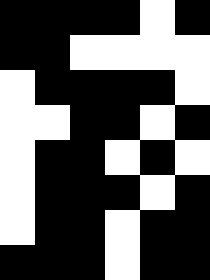[["black", "black", "black", "black", "white", "black"], ["black", "black", "white", "white", "white", "white"], ["white", "black", "black", "black", "black", "white"], ["white", "white", "black", "black", "white", "black"], ["white", "black", "black", "white", "black", "white"], ["white", "black", "black", "black", "white", "black"], ["white", "black", "black", "white", "black", "black"], ["black", "black", "black", "white", "black", "black"]]